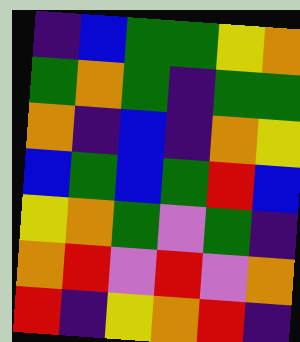[["indigo", "blue", "green", "green", "yellow", "orange"], ["green", "orange", "green", "indigo", "green", "green"], ["orange", "indigo", "blue", "indigo", "orange", "yellow"], ["blue", "green", "blue", "green", "red", "blue"], ["yellow", "orange", "green", "violet", "green", "indigo"], ["orange", "red", "violet", "red", "violet", "orange"], ["red", "indigo", "yellow", "orange", "red", "indigo"]]